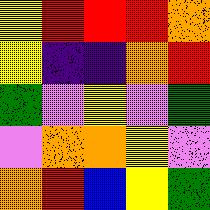[["yellow", "red", "red", "red", "orange"], ["yellow", "indigo", "indigo", "orange", "red"], ["green", "violet", "yellow", "violet", "green"], ["violet", "orange", "orange", "yellow", "violet"], ["orange", "red", "blue", "yellow", "green"]]